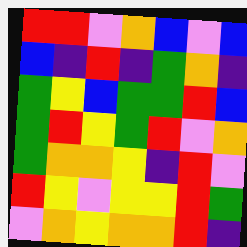[["red", "red", "violet", "orange", "blue", "violet", "blue"], ["blue", "indigo", "red", "indigo", "green", "orange", "indigo"], ["green", "yellow", "blue", "green", "green", "red", "blue"], ["green", "red", "yellow", "green", "red", "violet", "orange"], ["green", "orange", "orange", "yellow", "indigo", "red", "violet"], ["red", "yellow", "violet", "yellow", "yellow", "red", "green"], ["violet", "orange", "yellow", "orange", "orange", "red", "indigo"]]